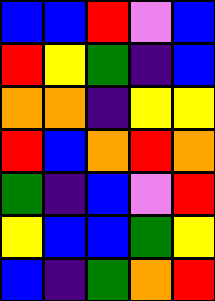[["blue", "blue", "red", "violet", "blue"], ["red", "yellow", "green", "indigo", "blue"], ["orange", "orange", "indigo", "yellow", "yellow"], ["red", "blue", "orange", "red", "orange"], ["green", "indigo", "blue", "violet", "red"], ["yellow", "blue", "blue", "green", "yellow"], ["blue", "indigo", "green", "orange", "red"]]